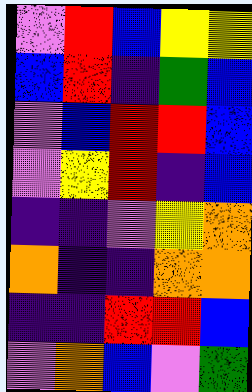[["violet", "red", "blue", "yellow", "yellow"], ["blue", "red", "indigo", "green", "blue"], ["violet", "blue", "red", "red", "blue"], ["violet", "yellow", "red", "indigo", "blue"], ["indigo", "indigo", "violet", "yellow", "orange"], ["orange", "indigo", "indigo", "orange", "orange"], ["indigo", "indigo", "red", "red", "blue"], ["violet", "orange", "blue", "violet", "green"]]